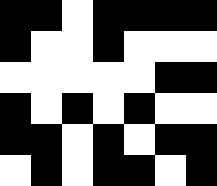[["black", "black", "white", "black", "black", "black", "black"], ["black", "white", "white", "black", "white", "white", "white"], ["white", "white", "white", "white", "white", "black", "black"], ["black", "white", "black", "white", "black", "white", "white"], ["black", "black", "white", "black", "white", "black", "black"], ["white", "black", "white", "black", "black", "white", "black"]]